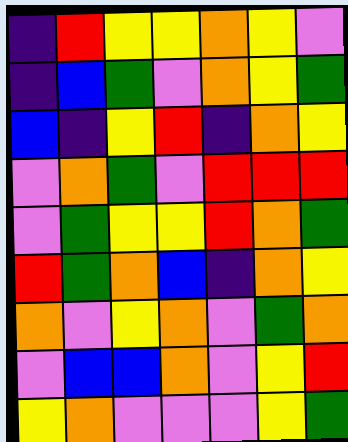[["indigo", "red", "yellow", "yellow", "orange", "yellow", "violet"], ["indigo", "blue", "green", "violet", "orange", "yellow", "green"], ["blue", "indigo", "yellow", "red", "indigo", "orange", "yellow"], ["violet", "orange", "green", "violet", "red", "red", "red"], ["violet", "green", "yellow", "yellow", "red", "orange", "green"], ["red", "green", "orange", "blue", "indigo", "orange", "yellow"], ["orange", "violet", "yellow", "orange", "violet", "green", "orange"], ["violet", "blue", "blue", "orange", "violet", "yellow", "red"], ["yellow", "orange", "violet", "violet", "violet", "yellow", "green"]]